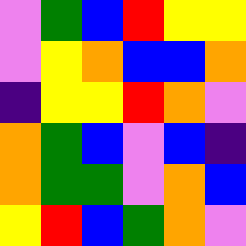[["violet", "green", "blue", "red", "yellow", "yellow"], ["violet", "yellow", "orange", "blue", "blue", "orange"], ["indigo", "yellow", "yellow", "red", "orange", "violet"], ["orange", "green", "blue", "violet", "blue", "indigo"], ["orange", "green", "green", "violet", "orange", "blue"], ["yellow", "red", "blue", "green", "orange", "violet"]]